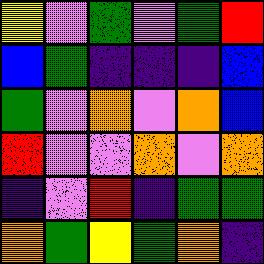[["yellow", "violet", "green", "violet", "green", "red"], ["blue", "green", "indigo", "indigo", "indigo", "blue"], ["green", "violet", "orange", "violet", "orange", "blue"], ["red", "violet", "violet", "orange", "violet", "orange"], ["indigo", "violet", "red", "indigo", "green", "green"], ["orange", "green", "yellow", "green", "orange", "indigo"]]